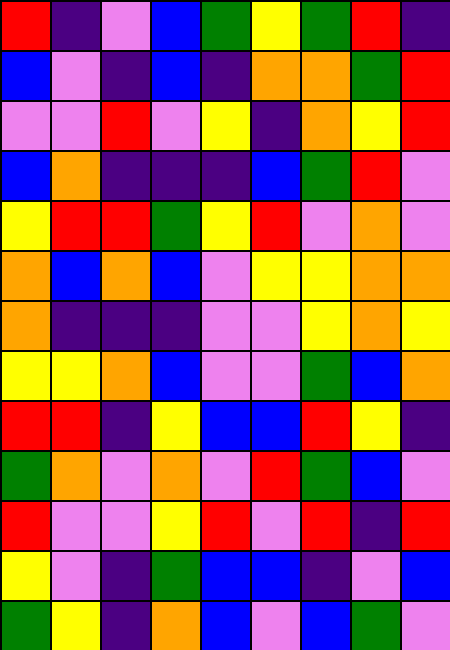[["red", "indigo", "violet", "blue", "green", "yellow", "green", "red", "indigo"], ["blue", "violet", "indigo", "blue", "indigo", "orange", "orange", "green", "red"], ["violet", "violet", "red", "violet", "yellow", "indigo", "orange", "yellow", "red"], ["blue", "orange", "indigo", "indigo", "indigo", "blue", "green", "red", "violet"], ["yellow", "red", "red", "green", "yellow", "red", "violet", "orange", "violet"], ["orange", "blue", "orange", "blue", "violet", "yellow", "yellow", "orange", "orange"], ["orange", "indigo", "indigo", "indigo", "violet", "violet", "yellow", "orange", "yellow"], ["yellow", "yellow", "orange", "blue", "violet", "violet", "green", "blue", "orange"], ["red", "red", "indigo", "yellow", "blue", "blue", "red", "yellow", "indigo"], ["green", "orange", "violet", "orange", "violet", "red", "green", "blue", "violet"], ["red", "violet", "violet", "yellow", "red", "violet", "red", "indigo", "red"], ["yellow", "violet", "indigo", "green", "blue", "blue", "indigo", "violet", "blue"], ["green", "yellow", "indigo", "orange", "blue", "violet", "blue", "green", "violet"]]